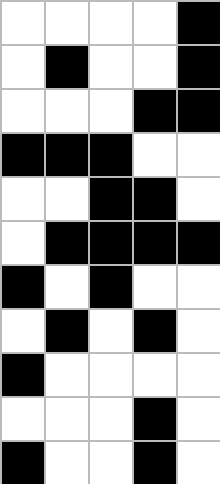[["white", "white", "white", "white", "black"], ["white", "black", "white", "white", "black"], ["white", "white", "white", "black", "black"], ["black", "black", "black", "white", "white"], ["white", "white", "black", "black", "white"], ["white", "black", "black", "black", "black"], ["black", "white", "black", "white", "white"], ["white", "black", "white", "black", "white"], ["black", "white", "white", "white", "white"], ["white", "white", "white", "black", "white"], ["black", "white", "white", "black", "white"]]